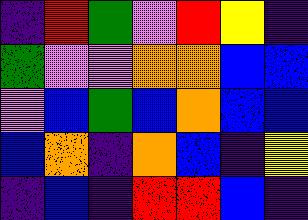[["indigo", "red", "green", "violet", "red", "yellow", "indigo"], ["green", "violet", "violet", "orange", "orange", "blue", "blue"], ["violet", "blue", "green", "blue", "orange", "blue", "blue"], ["blue", "orange", "indigo", "orange", "blue", "indigo", "yellow"], ["indigo", "blue", "indigo", "red", "red", "blue", "indigo"]]